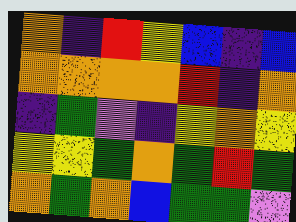[["orange", "indigo", "red", "yellow", "blue", "indigo", "blue"], ["orange", "orange", "orange", "orange", "red", "indigo", "orange"], ["indigo", "green", "violet", "indigo", "yellow", "orange", "yellow"], ["yellow", "yellow", "green", "orange", "green", "red", "green"], ["orange", "green", "orange", "blue", "green", "green", "violet"]]